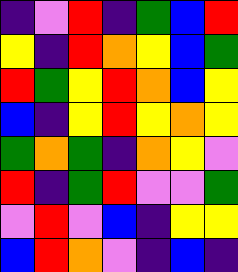[["indigo", "violet", "red", "indigo", "green", "blue", "red"], ["yellow", "indigo", "red", "orange", "yellow", "blue", "green"], ["red", "green", "yellow", "red", "orange", "blue", "yellow"], ["blue", "indigo", "yellow", "red", "yellow", "orange", "yellow"], ["green", "orange", "green", "indigo", "orange", "yellow", "violet"], ["red", "indigo", "green", "red", "violet", "violet", "green"], ["violet", "red", "violet", "blue", "indigo", "yellow", "yellow"], ["blue", "red", "orange", "violet", "indigo", "blue", "indigo"]]